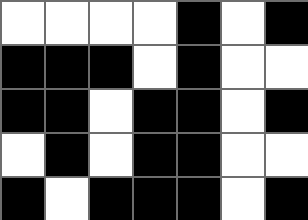[["white", "white", "white", "white", "black", "white", "black"], ["black", "black", "black", "white", "black", "white", "white"], ["black", "black", "white", "black", "black", "white", "black"], ["white", "black", "white", "black", "black", "white", "white"], ["black", "white", "black", "black", "black", "white", "black"]]